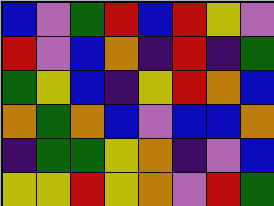[["blue", "violet", "green", "red", "blue", "red", "yellow", "violet"], ["red", "violet", "blue", "orange", "indigo", "red", "indigo", "green"], ["green", "yellow", "blue", "indigo", "yellow", "red", "orange", "blue"], ["orange", "green", "orange", "blue", "violet", "blue", "blue", "orange"], ["indigo", "green", "green", "yellow", "orange", "indigo", "violet", "blue"], ["yellow", "yellow", "red", "yellow", "orange", "violet", "red", "green"]]